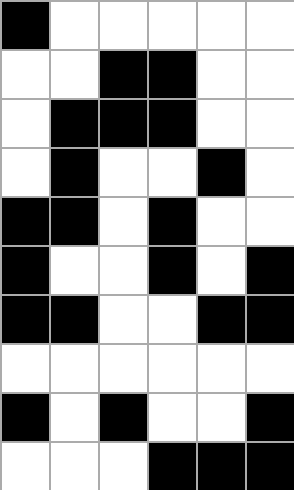[["black", "white", "white", "white", "white", "white"], ["white", "white", "black", "black", "white", "white"], ["white", "black", "black", "black", "white", "white"], ["white", "black", "white", "white", "black", "white"], ["black", "black", "white", "black", "white", "white"], ["black", "white", "white", "black", "white", "black"], ["black", "black", "white", "white", "black", "black"], ["white", "white", "white", "white", "white", "white"], ["black", "white", "black", "white", "white", "black"], ["white", "white", "white", "black", "black", "black"]]